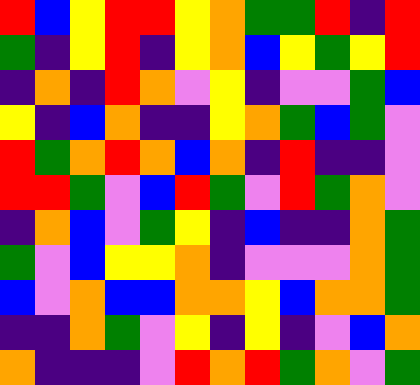[["red", "blue", "yellow", "red", "red", "yellow", "orange", "green", "green", "red", "indigo", "red"], ["green", "indigo", "yellow", "red", "indigo", "yellow", "orange", "blue", "yellow", "green", "yellow", "red"], ["indigo", "orange", "indigo", "red", "orange", "violet", "yellow", "indigo", "violet", "violet", "green", "blue"], ["yellow", "indigo", "blue", "orange", "indigo", "indigo", "yellow", "orange", "green", "blue", "green", "violet"], ["red", "green", "orange", "red", "orange", "blue", "orange", "indigo", "red", "indigo", "indigo", "violet"], ["red", "red", "green", "violet", "blue", "red", "green", "violet", "red", "green", "orange", "violet"], ["indigo", "orange", "blue", "violet", "green", "yellow", "indigo", "blue", "indigo", "indigo", "orange", "green"], ["green", "violet", "blue", "yellow", "yellow", "orange", "indigo", "violet", "violet", "violet", "orange", "green"], ["blue", "violet", "orange", "blue", "blue", "orange", "orange", "yellow", "blue", "orange", "orange", "green"], ["indigo", "indigo", "orange", "green", "violet", "yellow", "indigo", "yellow", "indigo", "violet", "blue", "orange"], ["orange", "indigo", "indigo", "indigo", "violet", "red", "orange", "red", "green", "orange", "violet", "green"]]